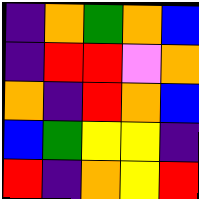[["indigo", "orange", "green", "orange", "blue"], ["indigo", "red", "red", "violet", "orange"], ["orange", "indigo", "red", "orange", "blue"], ["blue", "green", "yellow", "yellow", "indigo"], ["red", "indigo", "orange", "yellow", "red"]]